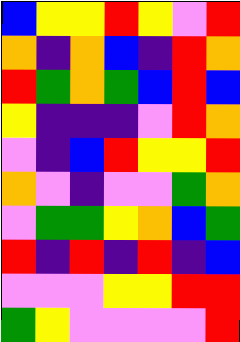[["blue", "yellow", "yellow", "red", "yellow", "violet", "red"], ["orange", "indigo", "orange", "blue", "indigo", "red", "orange"], ["red", "green", "orange", "green", "blue", "red", "blue"], ["yellow", "indigo", "indigo", "indigo", "violet", "red", "orange"], ["violet", "indigo", "blue", "red", "yellow", "yellow", "red"], ["orange", "violet", "indigo", "violet", "violet", "green", "orange"], ["violet", "green", "green", "yellow", "orange", "blue", "green"], ["red", "indigo", "red", "indigo", "red", "indigo", "blue"], ["violet", "violet", "violet", "yellow", "yellow", "red", "red"], ["green", "yellow", "violet", "violet", "violet", "violet", "red"]]